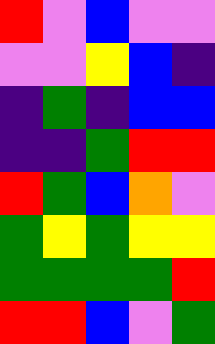[["red", "violet", "blue", "violet", "violet"], ["violet", "violet", "yellow", "blue", "indigo"], ["indigo", "green", "indigo", "blue", "blue"], ["indigo", "indigo", "green", "red", "red"], ["red", "green", "blue", "orange", "violet"], ["green", "yellow", "green", "yellow", "yellow"], ["green", "green", "green", "green", "red"], ["red", "red", "blue", "violet", "green"]]